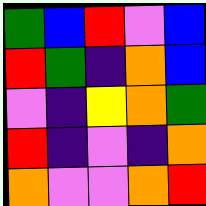[["green", "blue", "red", "violet", "blue"], ["red", "green", "indigo", "orange", "blue"], ["violet", "indigo", "yellow", "orange", "green"], ["red", "indigo", "violet", "indigo", "orange"], ["orange", "violet", "violet", "orange", "red"]]